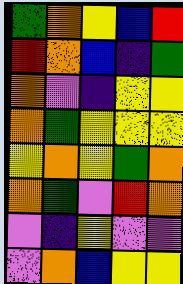[["green", "orange", "yellow", "blue", "red"], ["red", "orange", "blue", "indigo", "green"], ["orange", "violet", "indigo", "yellow", "yellow"], ["orange", "green", "yellow", "yellow", "yellow"], ["yellow", "orange", "yellow", "green", "orange"], ["orange", "green", "violet", "red", "orange"], ["violet", "indigo", "yellow", "violet", "violet"], ["violet", "orange", "blue", "yellow", "yellow"]]